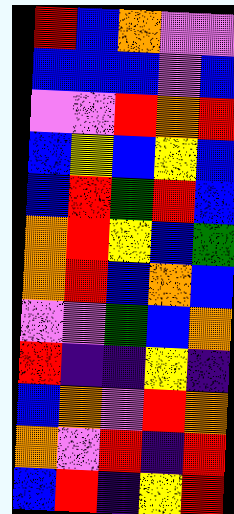[["red", "blue", "orange", "violet", "violet"], ["blue", "blue", "blue", "violet", "blue"], ["violet", "violet", "red", "orange", "red"], ["blue", "yellow", "blue", "yellow", "blue"], ["blue", "red", "green", "red", "blue"], ["orange", "red", "yellow", "blue", "green"], ["orange", "red", "blue", "orange", "blue"], ["violet", "violet", "green", "blue", "orange"], ["red", "indigo", "indigo", "yellow", "indigo"], ["blue", "orange", "violet", "red", "orange"], ["orange", "violet", "red", "indigo", "red"], ["blue", "red", "indigo", "yellow", "red"]]